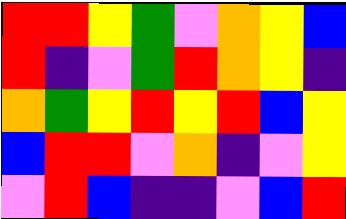[["red", "red", "yellow", "green", "violet", "orange", "yellow", "blue"], ["red", "indigo", "violet", "green", "red", "orange", "yellow", "indigo"], ["orange", "green", "yellow", "red", "yellow", "red", "blue", "yellow"], ["blue", "red", "red", "violet", "orange", "indigo", "violet", "yellow"], ["violet", "red", "blue", "indigo", "indigo", "violet", "blue", "red"]]